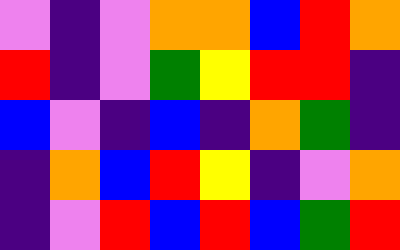[["violet", "indigo", "violet", "orange", "orange", "blue", "red", "orange"], ["red", "indigo", "violet", "green", "yellow", "red", "red", "indigo"], ["blue", "violet", "indigo", "blue", "indigo", "orange", "green", "indigo"], ["indigo", "orange", "blue", "red", "yellow", "indigo", "violet", "orange"], ["indigo", "violet", "red", "blue", "red", "blue", "green", "red"]]